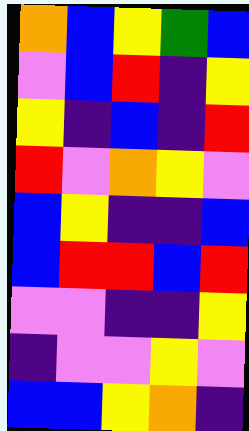[["orange", "blue", "yellow", "green", "blue"], ["violet", "blue", "red", "indigo", "yellow"], ["yellow", "indigo", "blue", "indigo", "red"], ["red", "violet", "orange", "yellow", "violet"], ["blue", "yellow", "indigo", "indigo", "blue"], ["blue", "red", "red", "blue", "red"], ["violet", "violet", "indigo", "indigo", "yellow"], ["indigo", "violet", "violet", "yellow", "violet"], ["blue", "blue", "yellow", "orange", "indigo"]]